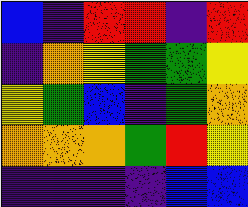[["blue", "indigo", "red", "red", "indigo", "red"], ["indigo", "orange", "yellow", "green", "green", "yellow"], ["yellow", "green", "blue", "indigo", "green", "orange"], ["orange", "orange", "orange", "green", "red", "yellow"], ["indigo", "indigo", "indigo", "indigo", "blue", "blue"]]